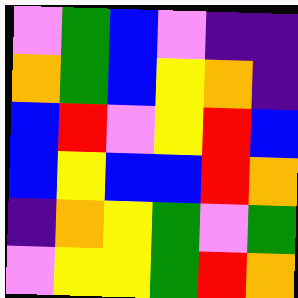[["violet", "green", "blue", "violet", "indigo", "indigo"], ["orange", "green", "blue", "yellow", "orange", "indigo"], ["blue", "red", "violet", "yellow", "red", "blue"], ["blue", "yellow", "blue", "blue", "red", "orange"], ["indigo", "orange", "yellow", "green", "violet", "green"], ["violet", "yellow", "yellow", "green", "red", "orange"]]